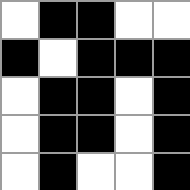[["white", "black", "black", "white", "white"], ["black", "white", "black", "black", "black"], ["white", "black", "black", "white", "black"], ["white", "black", "black", "white", "black"], ["white", "black", "white", "white", "black"]]